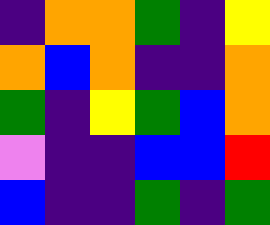[["indigo", "orange", "orange", "green", "indigo", "yellow"], ["orange", "blue", "orange", "indigo", "indigo", "orange"], ["green", "indigo", "yellow", "green", "blue", "orange"], ["violet", "indigo", "indigo", "blue", "blue", "red"], ["blue", "indigo", "indigo", "green", "indigo", "green"]]